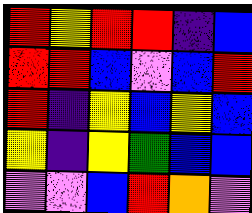[["red", "yellow", "red", "red", "indigo", "blue"], ["red", "red", "blue", "violet", "blue", "red"], ["red", "indigo", "yellow", "blue", "yellow", "blue"], ["yellow", "indigo", "yellow", "green", "blue", "blue"], ["violet", "violet", "blue", "red", "orange", "violet"]]